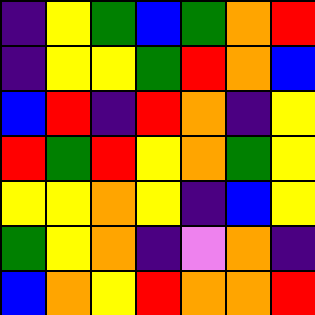[["indigo", "yellow", "green", "blue", "green", "orange", "red"], ["indigo", "yellow", "yellow", "green", "red", "orange", "blue"], ["blue", "red", "indigo", "red", "orange", "indigo", "yellow"], ["red", "green", "red", "yellow", "orange", "green", "yellow"], ["yellow", "yellow", "orange", "yellow", "indigo", "blue", "yellow"], ["green", "yellow", "orange", "indigo", "violet", "orange", "indigo"], ["blue", "orange", "yellow", "red", "orange", "orange", "red"]]